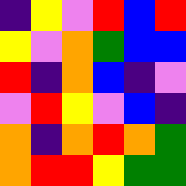[["indigo", "yellow", "violet", "red", "blue", "red"], ["yellow", "violet", "orange", "green", "blue", "blue"], ["red", "indigo", "orange", "blue", "indigo", "violet"], ["violet", "red", "yellow", "violet", "blue", "indigo"], ["orange", "indigo", "orange", "red", "orange", "green"], ["orange", "red", "red", "yellow", "green", "green"]]